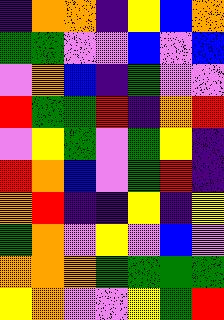[["indigo", "orange", "orange", "indigo", "yellow", "blue", "orange"], ["green", "green", "violet", "violet", "blue", "violet", "blue"], ["violet", "orange", "blue", "indigo", "green", "violet", "violet"], ["red", "green", "green", "red", "indigo", "orange", "red"], ["violet", "yellow", "green", "violet", "green", "yellow", "indigo"], ["red", "orange", "blue", "violet", "green", "red", "indigo"], ["orange", "red", "indigo", "indigo", "yellow", "indigo", "yellow"], ["green", "orange", "violet", "yellow", "violet", "blue", "violet"], ["orange", "orange", "orange", "green", "green", "green", "green"], ["yellow", "orange", "violet", "violet", "yellow", "green", "red"]]